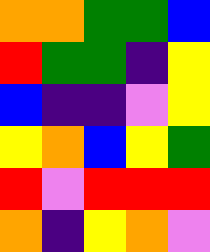[["orange", "orange", "green", "green", "blue"], ["red", "green", "green", "indigo", "yellow"], ["blue", "indigo", "indigo", "violet", "yellow"], ["yellow", "orange", "blue", "yellow", "green"], ["red", "violet", "red", "red", "red"], ["orange", "indigo", "yellow", "orange", "violet"]]